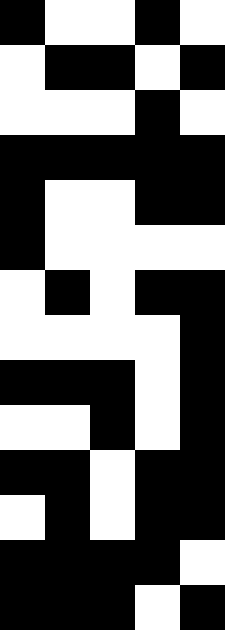[["black", "white", "white", "black", "white"], ["white", "black", "black", "white", "black"], ["white", "white", "white", "black", "white"], ["black", "black", "black", "black", "black"], ["black", "white", "white", "black", "black"], ["black", "white", "white", "white", "white"], ["white", "black", "white", "black", "black"], ["white", "white", "white", "white", "black"], ["black", "black", "black", "white", "black"], ["white", "white", "black", "white", "black"], ["black", "black", "white", "black", "black"], ["white", "black", "white", "black", "black"], ["black", "black", "black", "black", "white"], ["black", "black", "black", "white", "black"]]